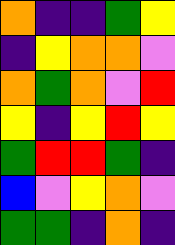[["orange", "indigo", "indigo", "green", "yellow"], ["indigo", "yellow", "orange", "orange", "violet"], ["orange", "green", "orange", "violet", "red"], ["yellow", "indigo", "yellow", "red", "yellow"], ["green", "red", "red", "green", "indigo"], ["blue", "violet", "yellow", "orange", "violet"], ["green", "green", "indigo", "orange", "indigo"]]